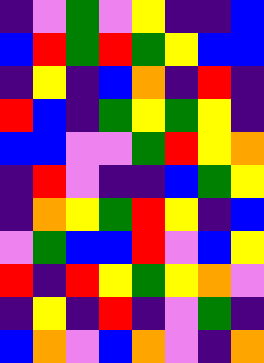[["indigo", "violet", "green", "violet", "yellow", "indigo", "indigo", "blue"], ["blue", "red", "green", "red", "green", "yellow", "blue", "blue"], ["indigo", "yellow", "indigo", "blue", "orange", "indigo", "red", "indigo"], ["red", "blue", "indigo", "green", "yellow", "green", "yellow", "indigo"], ["blue", "blue", "violet", "violet", "green", "red", "yellow", "orange"], ["indigo", "red", "violet", "indigo", "indigo", "blue", "green", "yellow"], ["indigo", "orange", "yellow", "green", "red", "yellow", "indigo", "blue"], ["violet", "green", "blue", "blue", "red", "violet", "blue", "yellow"], ["red", "indigo", "red", "yellow", "green", "yellow", "orange", "violet"], ["indigo", "yellow", "indigo", "red", "indigo", "violet", "green", "indigo"], ["blue", "orange", "violet", "blue", "orange", "violet", "indigo", "orange"]]